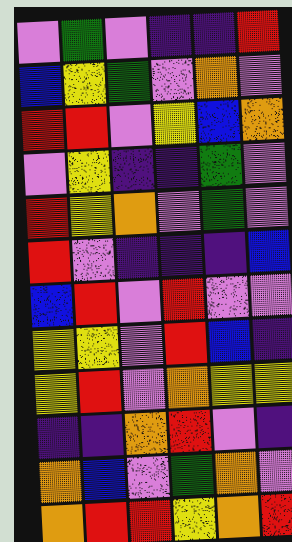[["violet", "green", "violet", "indigo", "indigo", "red"], ["blue", "yellow", "green", "violet", "orange", "violet"], ["red", "red", "violet", "yellow", "blue", "orange"], ["violet", "yellow", "indigo", "indigo", "green", "violet"], ["red", "yellow", "orange", "violet", "green", "violet"], ["red", "violet", "indigo", "indigo", "indigo", "blue"], ["blue", "red", "violet", "red", "violet", "violet"], ["yellow", "yellow", "violet", "red", "blue", "indigo"], ["yellow", "red", "violet", "orange", "yellow", "yellow"], ["indigo", "indigo", "orange", "red", "violet", "indigo"], ["orange", "blue", "violet", "green", "orange", "violet"], ["orange", "red", "red", "yellow", "orange", "red"]]